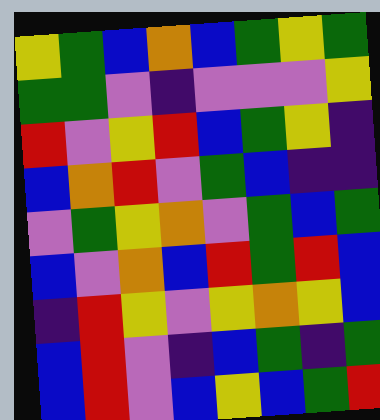[["yellow", "green", "blue", "orange", "blue", "green", "yellow", "green"], ["green", "green", "violet", "indigo", "violet", "violet", "violet", "yellow"], ["red", "violet", "yellow", "red", "blue", "green", "yellow", "indigo"], ["blue", "orange", "red", "violet", "green", "blue", "indigo", "indigo"], ["violet", "green", "yellow", "orange", "violet", "green", "blue", "green"], ["blue", "violet", "orange", "blue", "red", "green", "red", "blue"], ["indigo", "red", "yellow", "violet", "yellow", "orange", "yellow", "blue"], ["blue", "red", "violet", "indigo", "blue", "green", "indigo", "green"], ["blue", "red", "violet", "blue", "yellow", "blue", "green", "red"]]